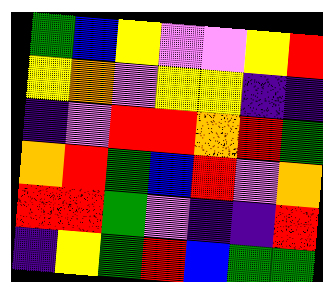[["green", "blue", "yellow", "violet", "violet", "yellow", "red"], ["yellow", "orange", "violet", "yellow", "yellow", "indigo", "indigo"], ["indigo", "violet", "red", "red", "orange", "red", "green"], ["orange", "red", "green", "blue", "red", "violet", "orange"], ["red", "red", "green", "violet", "indigo", "indigo", "red"], ["indigo", "yellow", "green", "red", "blue", "green", "green"]]